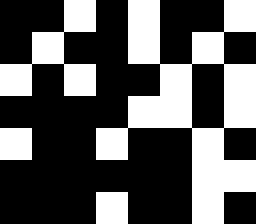[["black", "black", "white", "black", "white", "black", "black", "white"], ["black", "white", "black", "black", "white", "black", "white", "black"], ["white", "black", "white", "black", "black", "white", "black", "white"], ["black", "black", "black", "black", "white", "white", "black", "white"], ["white", "black", "black", "white", "black", "black", "white", "black"], ["black", "black", "black", "black", "black", "black", "white", "white"], ["black", "black", "black", "white", "black", "black", "white", "black"]]